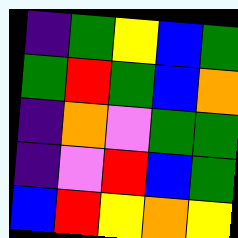[["indigo", "green", "yellow", "blue", "green"], ["green", "red", "green", "blue", "orange"], ["indigo", "orange", "violet", "green", "green"], ["indigo", "violet", "red", "blue", "green"], ["blue", "red", "yellow", "orange", "yellow"]]